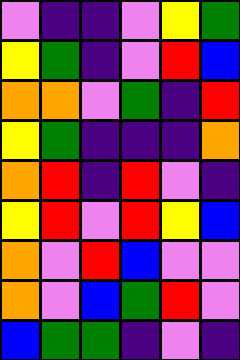[["violet", "indigo", "indigo", "violet", "yellow", "green"], ["yellow", "green", "indigo", "violet", "red", "blue"], ["orange", "orange", "violet", "green", "indigo", "red"], ["yellow", "green", "indigo", "indigo", "indigo", "orange"], ["orange", "red", "indigo", "red", "violet", "indigo"], ["yellow", "red", "violet", "red", "yellow", "blue"], ["orange", "violet", "red", "blue", "violet", "violet"], ["orange", "violet", "blue", "green", "red", "violet"], ["blue", "green", "green", "indigo", "violet", "indigo"]]